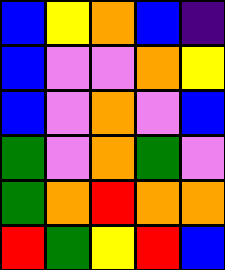[["blue", "yellow", "orange", "blue", "indigo"], ["blue", "violet", "violet", "orange", "yellow"], ["blue", "violet", "orange", "violet", "blue"], ["green", "violet", "orange", "green", "violet"], ["green", "orange", "red", "orange", "orange"], ["red", "green", "yellow", "red", "blue"]]